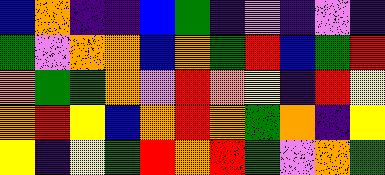[["blue", "orange", "indigo", "indigo", "blue", "green", "indigo", "violet", "indigo", "violet", "indigo"], ["green", "violet", "orange", "orange", "blue", "orange", "green", "red", "blue", "green", "red"], ["orange", "green", "green", "orange", "violet", "red", "orange", "yellow", "indigo", "red", "yellow"], ["orange", "red", "yellow", "blue", "orange", "red", "orange", "green", "orange", "indigo", "yellow"], ["yellow", "indigo", "yellow", "green", "red", "orange", "red", "green", "violet", "orange", "green"]]